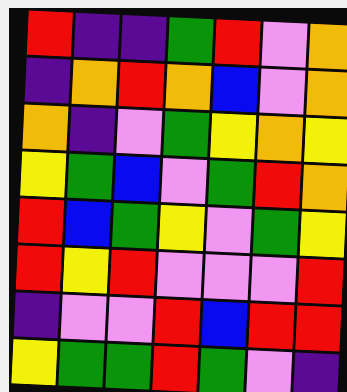[["red", "indigo", "indigo", "green", "red", "violet", "orange"], ["indigo", "orange", "red", "orange", "blue", "violet", "orange"], ["orange", "indigo", "violet", "green", "yellow", "orange", "yellow"], ["yellow", "green", "blue", "violet", "green", "red", "orange"], ["red", "blue", "green", "yellow", "violet", "green", "yellow"], ["red", "yellow", "red", "violet", "violet", "violet", "red"], ["indigo", "violet", "violet", "red", "blue", "red", "red"], ["yellow", "green", "green", "red", "green", "violet", "indigo"]]